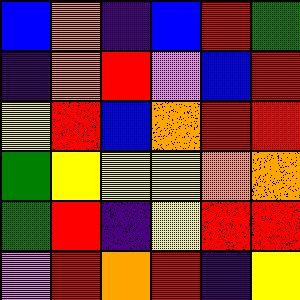[["blue", "orange", "indigo", "blue", "red", "green"], ["indigo", "orange", "red", "violet", "blue", "red"], ["yellow", "red", "blue", "orange", "red", "red"], ["green", "yellow", "yellow", "yellow", "orange", "orange"], ["green", "red", "indigo", "yellow", "red", "red"], ["violet", "red", "orange", "red", "indigo", "yellow"]]